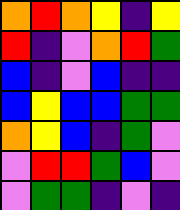[["orange", "red", "orange", "yellow", "indigo", "yellow"], ["red", "indigo", "violet", "orange", "red", "green"], ["blue", "indigo", "violet", "blue", "indigo", "indigo"], ["blue", "yellow", "blue", "blue", "green", "green"], ["orange", "yellow", "blue", "indigo", "green", "violet"], ["violet", "red", "red", "green", "blue", "violet"], ["violet", "green", "green", "indigo", "violet", "indigo"]]